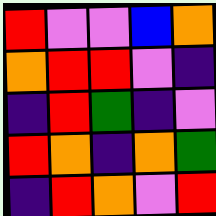[["red", "violet", "violet", "blue", "orange"], ["orange", "red", "red", "violet", "indigo"], ["indigo", "red", "green", "indigo", "violet"], ["red", "orange", "indigo", "orange", "green"], ["indigo", "red", "orange", "violet", "red"]]